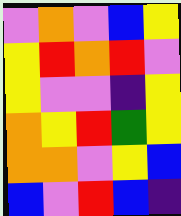[["violet", "orange", "violet", "blue", "yellow"], ["yellow", "red", "orange", "red", "violet"], ["yellow", "violet", "violet", "indigo", "yellow"], ["orange", "yellow", "red", "green", "yellow"], ["orange", "orange", "violet", "yellow", "blue"], ["blue", "violet", "red", "blue", "indigo"]]